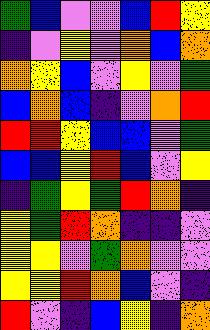[["green", "blue", "violet", "violet", "blue", "red", "yellow"], ["indigo", "violet", "yellow", "violet", "orange", "blue", "orange"], ["orange", "yellow", "blue", "violet", "yellow", "violet", "green"], ["blue", "orange", "blue", "indigo", "violet", "orange", "red"], ["red", "red", "yellow", "blue", "blue", "violet", "green"], ["blue", "blue", "yellow", "red", "blue", "violet", "yellow"], ["indigo", "green", "yellow", "green", "red", "orange", "indigo"], ["yellow", "green", "red", "orange", "indigo", "indigo", "violet"], ["yellow", "yellow", "violet", "green", "orange", "violet", "violet"], ["yellow", "yellow", "red", "orange", "blue", "violet", "indigo"], ["red", "violet", "indigo", "blue", "yellow", "indigo", "orange"]]